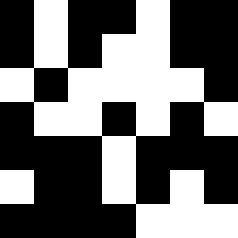[["black", "white", "black", "black", "white", "black", "black"], ["black", "white", "black", "white", "white", "black", "black"], ["white", "black", "white", "white", "white", "white", "black"], ["black", "white", "white", "black", "white", "black", "white"], ["black", "black", "black", "white", "black", "black", "black"], ["white", "black", "black", "white", "black", "white", "black"], ["black", "black", "black", "black", "white", "white", "white"]]